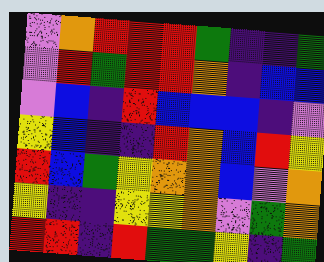[["violet", "orange", "red", "red", "red", "green", "indigo", "indigo", "green"], ["violet", "red", "green", "red", "red", "orange", "indigo", "blue", "blue"], ["violet", "blue", "indigo", "red", "blue", "blue", "blue", "indigo", "violet"], ["yellow", "blue", "indigo", "indigo", "red", "orange", "blue", "red", "yellow"], ["red", "blue", "green", "yellow", "orange", "orange", "blue", "violet", "orange"], ["yellow", "indigo", "indigo", "yellow", "yellow", "orange", "violet", "green", "orange"], ["red", "red", "indigo", "red", "green", "green", "yellow", "indigo", "green"]]